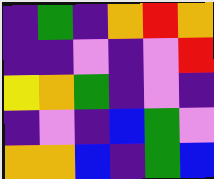[["indigo", "green", "indigo", "orange", "red", "orange"], ["indigo", "indigo", "violet", "indigo", "violet", "red"], ["yellow", "orange", "green", "indigo", "violet", "indigo"], ["indigo", "violet", "indigo", "blue", "green", "violet"], ["orange", "orange", "blue", "indigo", "green", "blue"]]